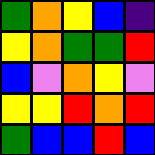[["green", "orange", "yellow", "blue", "indigo"], ["yellow", "orange", "green", "green", "red"], ["blue", "violet", "orange", "yellow", "violet"], ["yellow", "yellow", "red", "orange", "red"], ["green", "blue", "blue", "red", "blue"]]